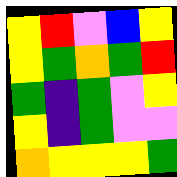[["yellow", "red", "violet", "blue", "yellow"], ["yellow", "green", "orange", "green", "red"], ["green", "indigo", "green", "violet", "yellow"], ["yellow", "indigo", "green", "violet", "violet"], ["orange", "yellow", "yellow", "yellow", "green"]]